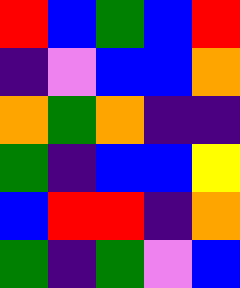[["red", "blue", "green", "blue", "red"], ["indigo", "violet", "blue", "blue", "orange"], ["orange", "green", "orange", "indigo", "indigo"], ["green", "indigo", "blue", "blue", "yellow"], ["blue", "red", "red", "indigo", "orange"], ["green", "indigo", "green", "violet", "blue"]]